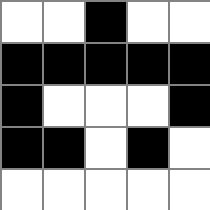[["white", "white", "black", "white", "white"], ["black", "black", "black", "black", "black"], ["black", "white", "white", "white", "black"], ["black", "black", "white", "black", "white"], ["white", "white", "white", "white", "white"]]